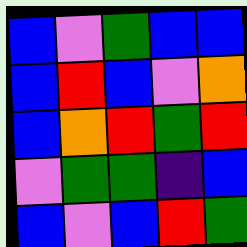[["blue", "violet", "green", "blue", "blue"], ["blue", "red", "blue", "violet", "orange"], ["blue", "orange", "red", "green", "red"], ["violet", "green", "green", "indigo", "blue"], ["blue", "violet", "blue", "red", "green"]]